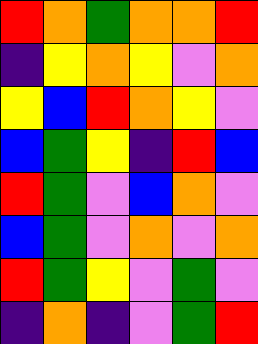[["red", "orange", "green", "orange", "orange", "red"], ["indigo", "yellow", "orange", "yellow", "violet", "orange"], ["yellow", "blue", "red", "orange", "yellow", "violet"], ["blue", "green", "yellow", "indigo", "red", "blue"], ["red", "green", "violet", "blue", "orange", "violet"], ["blue", "green", "violet", "orange", "violet", "orange"], ["red", "green", "yellow", "violet", "green", "violet"], ["indigo", "orange", "indigo", "violet", "green", "red"]]